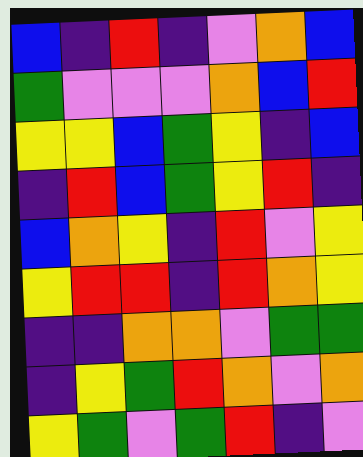[["blue", "indigo", "red", "indigo", "violet", "orange", "blue"], ["green", "violet", "violet", "violet", "orange", "blue", "red"], ["yellow", "yellow", "blue", "green", "yellow", "indigo", "blue"], ["indigo", "red", "blue", "green", "yellow", "red", "indigo"], ["blue", "orange", "yellow", "indigo", "red", "violet", "yellow"], ["yellow", "red", "red", "indigo", "red", "orange", "yellow"], ["indigo", "indigo", "orange", "orange", "violet", "green", "green"], ["indigo", "yellow", "green", "red", "orange", "violet", "orange"], ["yellow", "green", "violet", "green", "red", "indigo", "violet"]]